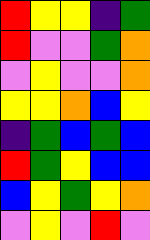[["red", "yellow", "yellow", "indigo", "green"], ["red", "violet", "violet", "green", "orange"], ["violet", "yellow", "violet", "violet", "orange"], ["yellow", "yellow", "orange", "blue", "yellow"], ["indigo", "green", "blue", "green", "blue"], ["red", "green", "yellow", "blue", "blue"], ["blue", "yellow", "green", "yellow", "orange"], ["violet", "yellow", "violet", "red", "violet"]]